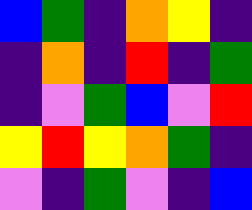[["blue", "green", "indigo", "orange", "yellow", "indigo"], ["indigo", "orange", "indigo", "red", "indigo", "green"], ["indigo", "violet", "green", "blue", "violet", "red"], ["yellow", "red", "yellow", "orange", "green", "indigo"], ["violet", "indigo", "green", "violet", "indigo", "blue"]]